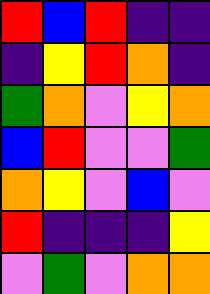[["red", "blue", "red", "indigo", "indigo"], ["indigo", "yellow", "red", "orange", "indigo"], ["green", "orange", "violet", "yellow", "orange"], ["blue", "red", "violet", "violet", "green"], ["orange", "yellow", "violet", "blue", "violet"], ["red", "indigo", "indigo", "indigo", "yellow"], ["violet", "green", "violet", "orange", "orange"]]